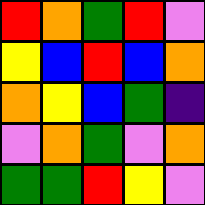[["red", "orange", "green", "red", "violet"], ["yellow", "blue", "red", "blue", "orange"], ["orange", "yellow", "blue", "green", "indigo"], ["violet", "orange", "green", "violet", "orange"], ["green", "green", "red", "yellow", "violet"]]